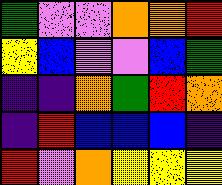[["green", "violet", "violet", "orange", "orange", "red"], ["yellow", "blue", "violet", "violet", "blue", "green"], ["indigo", "indigo", "orange", "green", "red", "orange"], ["indigo", "red", "blue", "blue", "blue", "indigo"], ["red", "violet", "orange", "yellow", "yellow", "yellow"]]